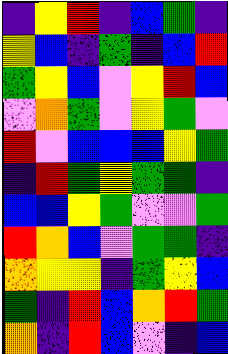[["indigo", "yellow", "red", "indigo", "blue", "green", "indigo"], ["yellow", "blue", "indigo", "green", "indigo", "blue", "red"], ["green", "yellow", "blue", "violet", "yellow", "red", "blue"], ["violet", "orange", "green", "violet", "yellow", "green", "violet"], ["red", "violet", "blue", "blue", "blue", "yellow", "green"], ["indigo", "red", "green", "yellow", "green", "green", "indigo"], ["blue", "blue", "yellow", "green", "violet", "violet", "green"], ["red", "orange", "blue", "violet", "green", "green", "indigo"], ["orange", "yellow", "yellow", "indigo", "green", "yellow", "blue"], ["green", "indigo", "red", "blue", "orange", "red", "green"], ["orange", "indigo", "red", "blue", "violet", "indigo", "blue"]]